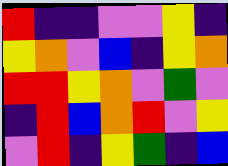[["red", "indigo", "indigo", "violet", "violet", "yellow", "indigo"], ["yellow", "orange", "violet", "blue", "indigo", "yellow", "orange"], ["red", "red", "yellow", "orange", "violet", "green", "violet"], ["indigo", "red", "blue", "orange", "red", "violet", "yellow"], ["violet", "red", "indigo", "yellow", "green", "indigo", "blue"]]